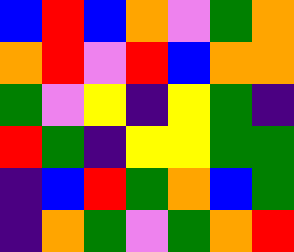[["blue", "red", "blue", "orange", "violet", "green", "orange"], ["orange", "red", "violet", "red", "blue", "orange", "orange"], ["green", "violet", "yellow", "indigo", "yellow", "green", "indigo"], ["red", "green", "indigo", "yellow", "yellow", "green", "green"], ["indigo", "blue", "red", "green", "orange", "blue", "green"], ["indigo", "orange", "green", "violet", "green", "orange", "red"]]